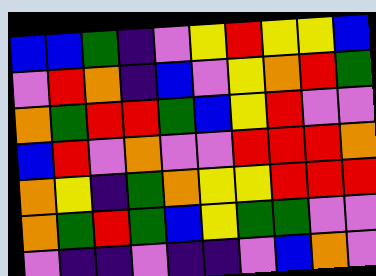[["blue", "blue", "green", "indigo", "violet", "yellow", "red", "yellow", "yellow", "blue"], ["violet", "red", "orange", "indigo", "blue", "violet", "yellow", "orange", "red", "green"], ["orange", "green", "red", "red", "green", "blue", "yellow", "red", "violet", "violet"], ["blue", "red", "violet", "orange", "violet", "violet", "red", "red", "red", "orange"], ["orange", "yellow", "indigo", "green", "orange", "yellow", "yellow", "red", "red", "red"], ["orange", "green", "red", "green", "blue", "yellow", "green", "green", "violet", "violet"], ["violet", "indigo", "indigo", "violet", "indigo", "indigo", "violet", "blue", "orange", "violet"]]